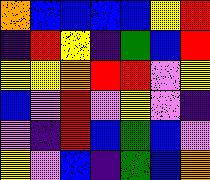[["orange", "blue", "blue", "blue", "blue", "yellow", "red"], ["indigo", "red", "yellow", "indigo", "green", "blue", "red"], ["yellow", "yellow", "orange", "red", "red", "violet", "yellow"], ["blue", "violet", "red", "violet", "yellow", "violet", "indigo"], ["violet", "indigo", "red", "blue", "green", "blue", "violet"], ["yellow", "violet", "blue", "indigo", "green", "blue", "orange"]]